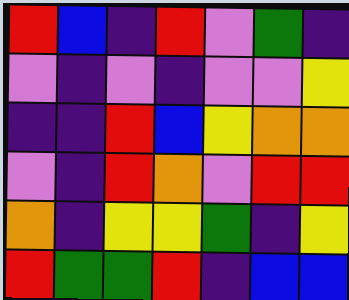[["red", "blue", "indigo", "red", "violet", "green", "indigo"], ["violet", "indigo", "violet", "indigo", "violet", "violet", "yellow"], ["indigo", "indigo", "red", "blue", "yellow", "orange", "orange"], ["violet", "indigo", "red", "orange", "violet", "red", "red"], ["orange", "indigo", "yellow", "yellow", "green", "indigo", "yellow"], ["red", "green", "green", "red", "indigo", "blue", "blue"]]